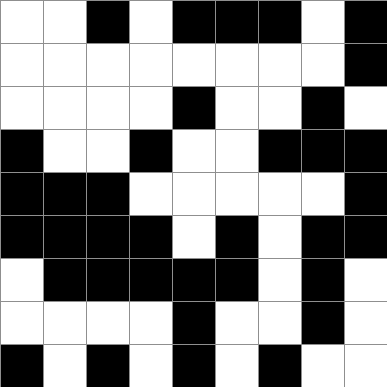[["white", "white", "black", "white", "black", "black", "black", "white", "black"], ["white", "white", "white", "white", "white", "white", "white", "white", "black"], ["white", "white", "white", "white", "black", "white", "white", "black", "white"], ["black", "white", "white", "black", "white", "white", "black", "black", "black"], ["black", "black", "black", "white", "white", "white", "white", "white", "black"], ["black", "black", "black", "black", "white", "black", "white", "black", "black"], ["white", "black", "black", "black", "black", "black", "white", "black", "white"], ["white", "white", "white", "white", "black", "white", "white", "black", "white"], ["black", "white", "black", "white", "black", "white", "black", "white", "white"]]